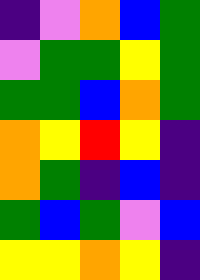[["indigo", "violet", "orange", "blue", "green"], ["violet", "green", "green", "yellow", "green"], ["green", "green", "blue", "orange", "green"], ["orange", "yellow", "red", "yellow", "indigo"], ["orange", "green", "indigo", "blue", "indigo"], ["green", "blue", "green", "violet", "blue"], ["yellow", "yellow", "orange", "yellow", "indigo"]]